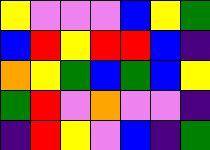[["yellow", "violet", "violet", "violet", "blue", "yellow", "green"], ["blue", "red", "yellow", "red", "red", "blue", "indigo"], ["orange", "yellow", "green", "blue", "green", "blue", "yellow"], ["green", "red", "violet", "orange", "violet", "violet", "indigo"], ["indigo", "red", "yellow", "violet", "blue", "indigo", "green"]]